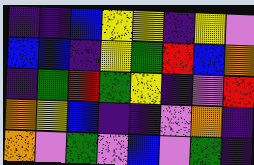[["indigo", "indigo", "blue", "yellow", "yellow", "indigo", "yellow", "violet"], ["blue", "blue", "indigo", "yellow", "green", "red", "blue", "orange"], ["indigo", "green", "red", "green", "yellow", "indigo", "violet", "red"], ["orange", "yellow", "blue", "indigo", "indigo", "violet", "orange", "indigo"], ["orange", "violet", "green", "violet", "blue", "violet", "green", "indigo"]]